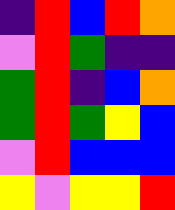[["indigo", "red", "blue", "red", "orange"], ["violet", "red", "green", "indigo", "indigo"], ["green", "red", "indigo", "blue", "orange"], ["green", "red", "green", "yellow", "blue"], ["violet", "red", "blue", "blue", "blue"], ["yellow", "violet", "yellow", "yellow", "red"]]